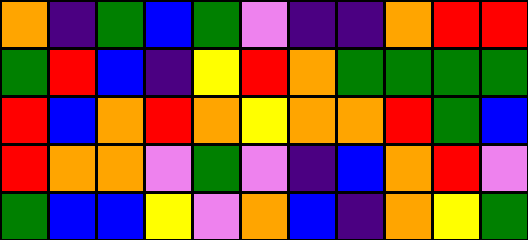[["orange", "indigo", "green", "blue", "green", "violet", "indigo", "indigo", "orange", "red", "red"], ["green", "red", "blue", "indigo", "yellow", "red", "orange", "green", "green", "green", "green"], ["red", "blue", "orange", "red", "orange", "yellow", "orange", "orange", "red", "green", "blue"], ["red", "orange", "orange", "violet", "green", "violet", "indigo", "blue", "orange", "red", "violet"], ["green", "blue", "blue", "yellow", "violet", "orange", "blue", "indigo", "orange", "yellow", "green"]]